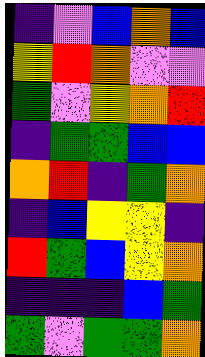[["indigo", "violet", "blue", "orange", "blue"], ["yellow", "red", "orange", "violet", "violet"], ["green", "violet", "yellow", "orange", "red"], ["indigo", "green", "green", "blue", "blue"], ["orange", "red", "indigo", "green", "orange"], ["indigo", "blue", "yellow", "yellow", "indigo"], ["red", "green", "blue", "yellow", "orange"], ["indigo", "indigo", "indigo", "blue", "green"], ["green", "violet", "green", "green", "orange"]]